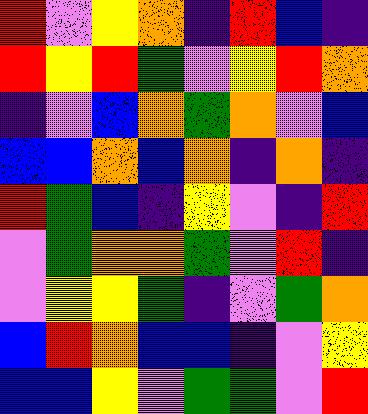[["red", "violet", "yellow", "orange", "indigo", "red", "blue", "indigo"], ["red", "yellow", "red", "green", "violet", "yellow", "red", "orange"], ["indigo", "violet", "blue", "orange", "green", "orange", "violet", "blue"], ["blue", "blue", "orange", "blue", "orange", "indigo", "orange", "indigo"], ["red", "green", "blue", "indigo", "yellow", "violet", "indigo", "red"], ["violet", "green", "orange", "orange", "green", "violet", "red", "indigo"], ["violet", "yellow", "yellow", "green", "indigo", "violet", "green", "orange"], ["blue", "red", "orange", "blue", "blue", "indigo", "violet", "yellow"], ["blue", "blue", "yellow", "violet", "green", "green", "violet", "red"]]